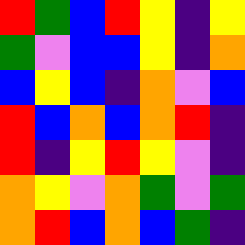[["red", "green", "blue", "red", "yellow", "indigo", "yellow"], ["green", "violet", "blue", "blue", "yellow", "indigo", "orange"], ["blue", "yellow", "blue", "indigo", "orange", "violet", "blue"], ["red", "blue", "orange", "blue", "orange", "red", "indigo"], ["red", "indigo", "yellow", "red", "yellow", "violet", "indigo"], ["orange", "yellow", "violet", "orange", "green", "violet", "green"], ["orange", "red", "blue", "orange", "blue", "green", "indigo"]]